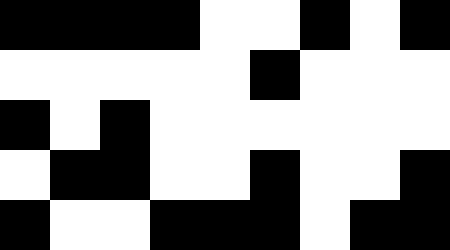[["black", "black", "black", "black", "white", "white", "black", "white", "black"], ["white", "white", "white", "white", "white", "black", "white", "white", "white"], ["black", "white", "black", "white", "white", "white", "white", "white", "white"], ["white", "black", "black", "white", "white", "black", "white", "white", "black"], ["black", "white", "white", "black", "black", "black", "white", "black", "black"]]